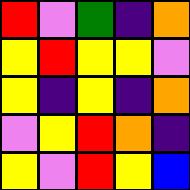[["red", "violet", "green", "indigo", "orange"], ["yellow", "red", "yellow", "yellow", "violet"], ["yellow", "indigo", "yellow", "indigo", "orange"], ["violet", "yellow", "red", "orange", "indigo"], ["yellow", "violet", "red", "yellow", "blue"]]